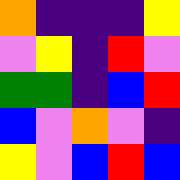[["orange", "indigo", "indigo", "indigo", "yellow"], ["violet", "yellow", "indigo", "red", "violet"], ["green", "green", "indigo", "blue", "red"], ["blue", "violet", "orange", "violet", "indigo"], ["yellow", "violet", "blue", "red", "blue"]]